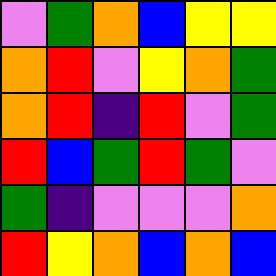[["violet", "green", "orange", "blue", "yellow", "yellow"], ["orange", "red", "violet", "yellow", "orange", "green"], ["orange", "red", "indigo", "red", "violet", "green"], ["red", "blue", "green", "red", "green", "violet"], ["green", "indigo", "violet", "violet", "violet", "orange"], ["red", "yellow", "orange", "blue", "orange", "blue"]]